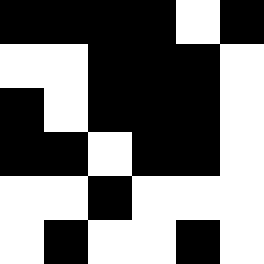[["black", "black", "black", "black", "white", "black"], ["white", "white", "black", "black", "black", "white"], ["black", "white", "black", "black", "black", "white"], ["black", "black", "white", "black", "black", "white"], ["white", "white", "black", "white", "white", "white"], ["white", "black", "white", "white", "black", "white"]]